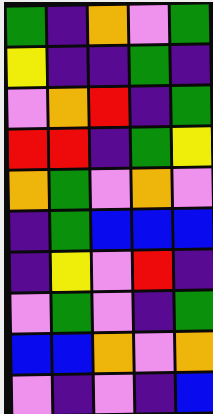[["green", "indigo", "orange", "violet", "green"], ["yellow", "indigo", "indigo", "green", "indigo"], ["violet", "orange", "red", "indigo", "green"], ["red", "red", "indigo", "green", "yellow"], ["orange", "green", "violet", "orange", "violet"], ["indigo", "green", "blue", "blue", "blue"], ["indigo", "yellow", "violet", "red", "indigo"], ["violet", "green", "violet", "indigo", "green"], ["blue", "blue", "orange", "violet", "orange"], ["violet", "indigo", "violet", "indigo", "blue"]]